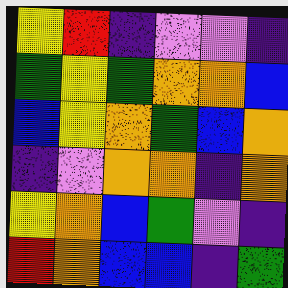[["yellow", "red", "indigo", "violet", "violet", "indigo"], ["green", "yellow", "green", "orange", "orange", "blue"], ["blue", "yellow", "orange", "green", "blue", "orange"], ["indigo", "violet", "orange", "orange", "indigo", "orange"], ["yellow", "orange", "blue", "green", "violet", "indigo"], ["red", "orange", "blue", "blue", "indigo", "green"]]